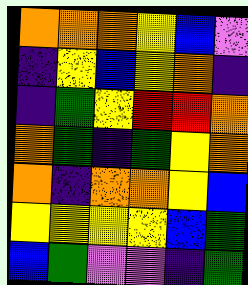[["orange", "orange", "orange", "yellow", "blue", "violet"], ["indigo", "yellow", "blue", "yellow", "orange", "indigo"], ["indigo", "green", "yellow", "red", "red", "orange"], ["orange", "green", "indigo", "green", "yellow", "orange"], ["orange", "indigo", "orange", "orange", "yellow", "blue"], ["yellow", "yellow", "yellow", "yellow", "blue", "green"], ["blue", "green", "violet", "violet", "indigo", "green"]]